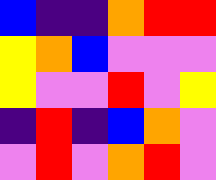[["blue", "indigo", "indigo", "orange", "red", "red"], ["yellow", "orange", "blue", "violet", "violet", "violet"], ["yellow", "violet", "violet", "red", "violet", "yellow"], ["indigo", "red", "indigo", "blue", "orange", "violet"], ["violet", "red", "violet", "orange", "red", "violet"]]